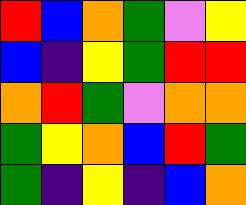[["red", "blue", "orange", "green", "violet", "yellow"], ["blue", "indigo", "yellow", "green", "red", "red"], ["orange", "red", "green", "violet", "orange", "orange"], ["green", "yellow", "orange", "blue", "red", "green"], ["green", "indigo", "yellow", "indigo", "blue", "orange"]]